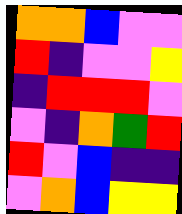[["orange", "orange", "blue", "violet", "violet"], ["red", "indigo", "violet", "violet", "yellow"], ["indigo", "red", "red", "red", "violet"], ["violet", "indigo", "orange", "green", "red"], ["red", "violet", "blue", "indigo", "indigo"], ["violet", "orange", "blue", "yellow", "yellow"]]